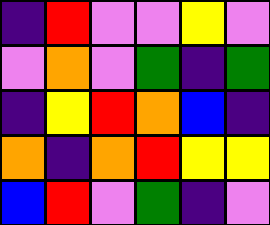[["indigo", "red", "violet", "violet", "yellow", "violet"], ["violet", "orange", "violet", "green", "indigo", "green"], ["indigo", "yellow", "red", "orange", "blue", "indigo"], ["orange", "indigo", "orange", "red", "yellow", "yellow"], ["blue", "red", "violet", "green", "indigo", "violet"]]